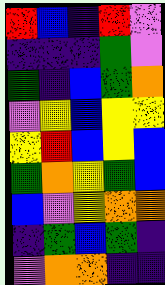[["red", "blue", "indigo", "red", "violet"], ["indigo", "indigo", "indigo", "green", "violet"], ["green", "indigo", "blue", "green", "orange"], ["violet", "yellow", "blue", "yellow", "yellow"], ["yellow", "red", "blue", "yellow", "blue"], ["green", "orange", "yellow", "green", "blue"], ["blue", "violet", "yellow", "orange", "orange"], ["indigo", "green", "blue", "green", "indigo"], ["violet", "orange", "orange", "indigo", "indigo"]]